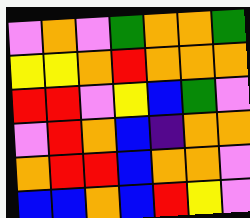[["violet", "orange", "violet", "green", "orange", "orange", "green"], ["yellow", "yellow", "orange", "red", "orange", "orange", "orange"], ["red", "red", "violet", "yellow", "blue", "green", "violet"], ["violet", "red", "orange", "blue", "indigo", "orange", "orange"], ["orange", "red", "red", "blue", "orange", "orange", "violet"], ["blue", "blue", "orange", "blue", "red", "yellow", "violet"]]